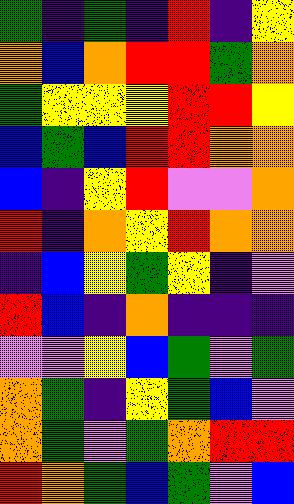[["green", "indigo", "green", "indigo", "red", "indigo", "yellow"], ["orange", "blue", "orange", "red", "red", "green", "orange"], ["green", "yellow", "yellow", "yellow", "red", "red", "yellow"], ["blue", "green", "blue", "red", "red", "orange", "orange"], ["blue", "indigo", "yellow", "red", "violet", "violet", "orange"], ["red", "indigo", "orange", "yellow", "red", "orange", "orange"], ["indigo", "blue", "yellow", "green", "yellow", "indigo", "violet"], ["red", "blue", "indigo", "orange", "indigo", "indigo", "indigo"], ["violet", "violet", "yellow", "blue", "green", "violet", "green"], ["orange", "green", "indigo", "yellow", "green", "blue", "violet"], ["orange", "green", "violet", "green", "orange", "red", "red"], ["red", "orange", "green", "blue", "green", "violet", "blue"]]